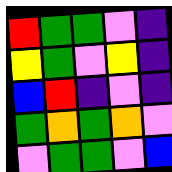[["red", "green", "green", "violet", "indigo"], ["yellow", "green", "violet", "yellow", "indigo"], ["blue", "red", "indigo", "violet", "indigo"], ["green", "orange", "green", "orange", "violet"], ["violet", "green", "green", "violet", "blue"]]